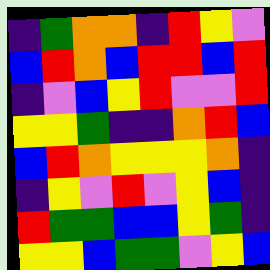[["indigo", "green", "orange", "orange", "indigo", "red", "yellow", "violet"], ["blue", "red", "orange", "blue", "red", "red", "blue", "red"], ["indigo", "violet", "blue", "yellow", "red", "violet", "violet", "red"], ["yellow", "yellow", "green", "indigo", "indigo", "orange", "red", "blue"], ["blue", "red", "orange", "yellow", "yellow", "yellow", "orange", "indigo"], ["indigo", "yellow", "violet", "red", "violet", "yellow", "blue", "indigo"], ["red", "green", "green", "blue", "blue", "yellow", "green", "indigo"], ["yellow", "yellow", "blue", "green", "green", "violet", "yellow", "blue"]]